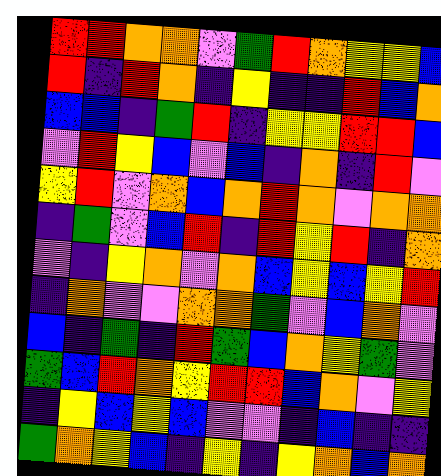[["red", "red", "orange", "orange", "violet", "green", "red", "orange", "yellow", "yellow", "blue"], ["red", "indigo", "red", "orange", "indigo", "yellow", "indigo", "indigo", "red", "blue", "orange"], ["blue", "blue", "indigo", "green", "red", "indigo", "yellow", "yellow", "red", "red", "blue"], ["violet", "red", "yellow", "blue", "violet", "blue", "indigo", "orange", "indigo", "red", "violet"], ["yellow", "red", "violet", "orange", "blue", "orange", "red", "orange", "violet", "orange", "orange"], ["indigo", "green", "violet", "blue", "red", "indigo", "red", "yellow", "red", "indigo", "orange"], ["violet", "indigo", "yellow", "orange", "violet", "orange", "blue", "yellow", "blue", "yellow", "red"], ["indigo", "orange", "violet", "violet", "orange", "orange", "green", "violet", "blue", "orange", "violet"], ["blue", "indigo", "green", "indigo", "red", "green", "blue", "orange", "yellow", "green", "violet"], ["green", "blue", "red", "orange", "yellow", "red", "red", "blue", "orange", "violet", "yellow"], ["indigo", "yellow", "blue", "yellow", "blue", "violet", "violet", "indigo", "blue", "indigo", "indigo"], ["green", "orange", "yellow", "blue", "indigo", "yellow", "indigo", "yellow", "orange", "blue", "orange"]]